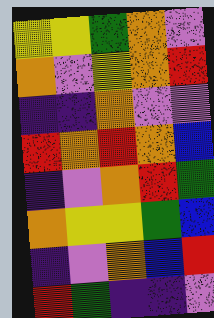[["yellow", "yellow", "green", "orange", "violet"], ["orange", "violet", "yellow", "orange", "red"], ["indigo", "indigo", "orange", "violet", "violet"], ["red", "orange", "red", "orange", "blue"], ["indigo", "violet", "orange", "red", "green"], ["orange", "yellow", "yellow", "green", "blue"], ["indigo", "violet", "orange", "blue", "red"], ["red", "green", "indigo", "indigo", "violet"]]